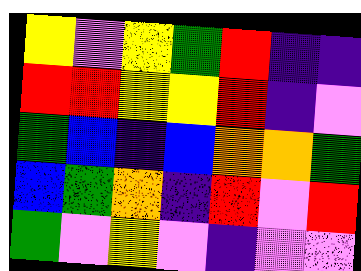[["yellow", "violet", "yellow", "green", "red", "indigo", "indigo"], ["red", "red", "yellow", "yellow", "red", "indigo", "violet"], ["green", "blue", "indigo", "blue", "orange", "orange", "green"], ["blue", "green", "orange", "indigo", "red", "violet", "red"], ["green", "violet", "yellow", "violet", "indigo", "violet", "violet"]]